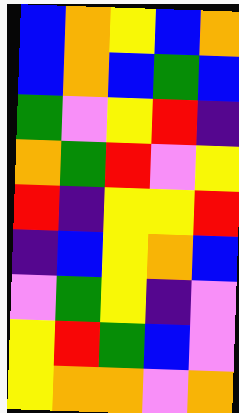[["blue", "orange", "yellow", "blue", "orange"], ["blue", "orange", "blue", "green", "blue"], ["green", "violet", "yellow", "red", "indigo"], ["orange", "green", "red", "violet", "yellow"], ["red", "indigo", "yellow", "yellow", "red"], ["indigo", "blue", "yellow", "orange", "blue"], ["violet", "green", "yellow", "indigo", "violet"], ["yellow", "red", "green", "blue", "violet"], ["yellow", "orange", "orange", "violet", "orange"]]